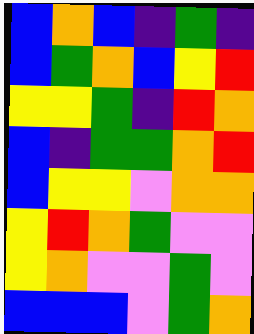[["blue", "orange", "blue", "indigo", "green", "indigo"], ["blue", "green", "orange", "blue", "yellow", "red"], ["yellow", "yellow", "green", "indigo", "red", "orange"], ["blue", "indigo", "green", "green", "orange", "red"], ["blue", "yellow", "yellow", "violet", "orange", "orange"], ["yellow", "red", "orange", "green", "violet", "violet"], ["yellow", "orange", "violet", "violet", "green", "violet"], ["blue", "blue", "blue", "violet", "green", "orange"]]